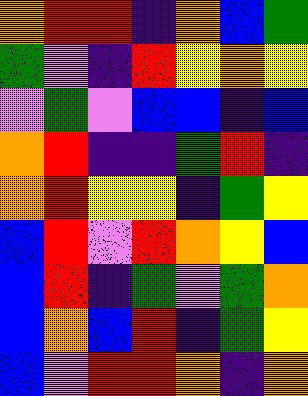[["orange", "red", "red", "indigo", "orange", "blue", "green"], ["green", "violet", "indigo", "red", "yellow", "orange", "yellow"], ["violet", "green", "violet", "blue", "blue", "indigo", "blue"], ["orange", "red", "indigo", "indigo", "green", "red", "indigo"], ["orange", "red", "yellow", "yellow", "indigo", "green", "yellow"], ["blue", "red", "violet", "red", "orange", "yellow", "blue"], ["blue", "red", "indigo", "green", "violet", "green", "orange"], ["blue", "orange", "blue", "red", "indigo", "green", "yellow"], ["blue", "violet", "red", "red", "orange", "indigo", "orange"]]